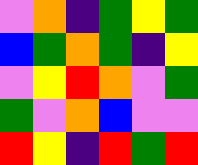[["violet", "orange", "indigo", "green", "yellow", "green"], ["blue", "green", "orange", "green", "indigo", "yellow"], ["violet", "yellow", "red", "orange", "violet", "green"], ["green", "violet", "orange", "blue", "violet", "violet"], ["red", "yellow", "indigo", "red", "green", "red"]]